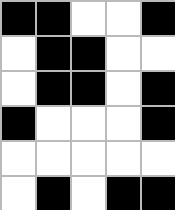[["black", "black", "white", "white", "black"], ["white", "black", "black", "white", "white"], ["white", "black", "black", "white", "black"], ["black", "white", "white", "white", "black"], ["white", "white", "white", "white", "white"], ["white", "black", "white", "black", "black"]]